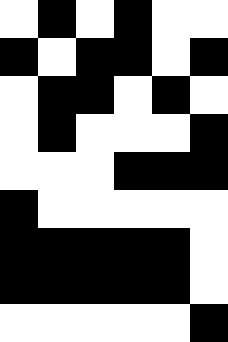[["white", "black", "white", "black", "white", "white"], ["black", "white", "black", "black", "white", "black"], ["white", "black", "black", "white", "black", "white"], ["white", "black", "white", "white", "white", "black"], ["white", "white", "white", "black", "black", "black"], ["black", "white", "white", "white", "white", "white"], ["black", "black", "black", "black", "black", "white"], ["black", "black", "black", "black", "black", "white"], ["white", "white", "white", "white", "white", "black"]]